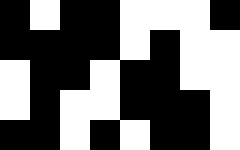[["black", "white", "black", "black", "white", "white", "white", "black"], ["black", "black", "black", "black", "white", "black", "white", "white"], ["white", "black", "black", "white", "black", "black", "white", "white"], ["white", "black", "white", "white", "black", "black", "black", "white"], ["black", "black", "white", "black", "white", "black", "black", "white"]]